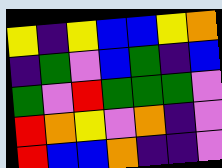[["yellow", "indigo", "yellow", "blue", "blue", "yellow", "orange"], ["indigo", "green", "violet", "blue", "green", "indigo", "blue"], ["green", "violet", "red", "green", "green", "green", "violet"], ["red", "orange", "yellow", "violet", "orange", "indigo", "violet"], ["red", "blue", "blue", "orange", "indigo", "indigo", "violet"]]